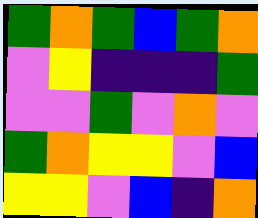[["green", "orange", "green", "blue", "green", "orange"], ["violet", "yellow", "indigo", "indigo", "indigo", "green"], ["violet", "violet", "green", "violet", "orange", "violet"], ["green", "orange", "yellow", "yellow", "violet", "blue"], ["yellow", "yellow", "violet", "blue", "indigo", "orange"]]